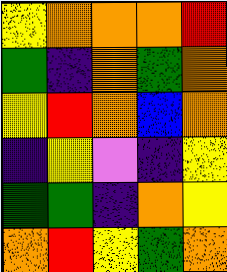[["yellow", "orange", "orange", "orange", "red"], ["green", "indigo", "orange", "green", "orange"], ["yellow", "red", "orange", "blue", "orange"], ["indigo", "yellow", "violet", "indigo", "yellow"], ["green", "green", "indigo", "orange", "yellow"], ["orange", "red", "yellow", "green", "orange"]]